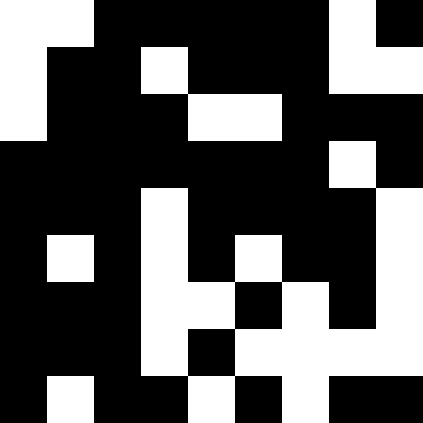[["white", "white", "black", "black", "black", "black", "black", "white", "black"], ["white", "black", "black", "white", "black", "black", "black", "white", "white"], ["white", "black", "black", "black", "white", "white", "black", "black", "black"], ["black", "black", "black", "black", "black", "black", "black", "white", "black"], ["black", "black", "black", "white", "black", "black", "black", "black", "white"], ["black", "white", "black", "white", "black", "white", "black", "black", "white"], ["black", "black", "black", "white", "white", "black", "white", "black", "white"], ["black", "black", "black", "white", "black", "white", "white", "white", "white"], ["black", "white", "black", "black", "white", "black", "white", "black", "black"]]